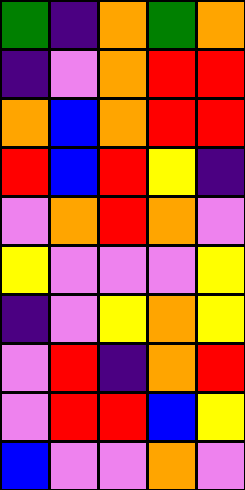[["green", "indigo", "orange", "green", "orange"], ["indigo", "violet", "orange", "red", "red"], ["orange", "blue", "orange", "red", "red"], ["red", "blue", "red", "yellow", "indigo"], ["violet", "orange", "red", "orange", "violet"], ["yellow", "violet", "violet", "violet", "yellow"], ["indigo", "violet", "yellow", "orange", "yellow"], ["violet", "red", "indigo", "orange", "red"], ["violet", "red", "red", "blue", "yellow"], ["blue", "violet", "violet", "orange", "violet"]]